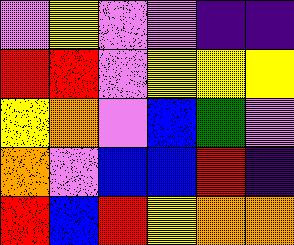[["violet", "yellow", "violet", "violet", "indigo", "indigo"], ["red", "red", "violet", "yellow", "yellow", "yellow"], ["yellow", "orange", "violet", "blue", "green", "violet"], ["orange", "violet", "blue", "blue", "red", "indigo"], ["red", "blue", "red", "yellow", "orange", "orange"]]